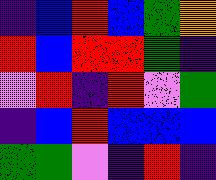[["indigo", "blue", "red", "blue", "green", "orange"], ["red", "blue", "red", "red", "green", "indigo"], ["violet", "red", "indigo", "red", "violet", "green"], ["indigo", "blue", "red", "blue", "blue", "blue"], ["green", "green", "violet", "indigo", "red", "indigo"]]